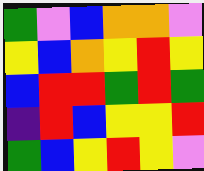[["green", "violet", "blue", "orange", "orange", "violet"], ["yellow", "blue", "orange", "yellow", "red", "yellow"], ["blue", "red", "red", "green", "red", "green"], ["indigo", "red", "blue", "yellow", "yellow", "red"], ["green", "blue", "yellow", "red", "yellow", "violet"]]